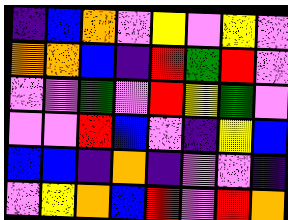[["indigo", "blue", "orange", "violet", "yellow", "violet", "yellow", "violet"], ["orange", "orange", "blue", "indigo", "red", "green", "red", "violet"], ["violet", "violet", "green", "violet", "red", "yellow", "green", "violet"], ["violet", "violet", "red", "blue", "violet", "indigo", "yellow", "blue"], ["blue", "blue", "indigo", "orange", "indigo", "violet", "violet", "indigo"], ["violet", "yellow", "orange", "blue", "red", "violet", "red", "orange"]]